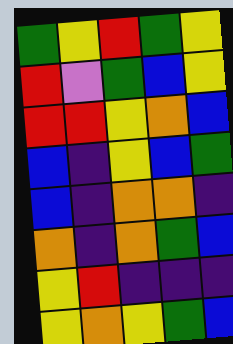[["green", "yellow", "red", "green", "yellow"], ["red", "violet", "green", "blue", "yellow"], ["red", "red", "yellow", "orange", "blue"], ["blue", "indigo", "yellow", "blue", "green"], ["blue", "indigo", "orange", "orange", "indigo"], ["orange", "indigo", "orange", "green", "blue"], ["yellow", "red", "indigo", "indigo", "indigo"], ["yellow", "orange", "yellow", "green", "blue"]]